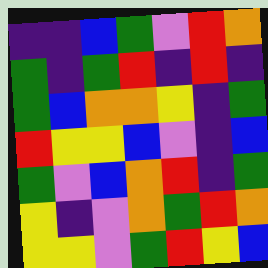[["indigo", "indigo", "blue", "green", "violet", "red", "orange"], ["green", "indigo", "green", "red", "indigo", "red", "indigo"], ["green", "blue", "orange", "orange", "yellow", "indigo", "green"], ["red", "yellow", "yellow", "blue", "violet", "indigo", "blue"], ["green", "violet", "blue", "orange", "red", "indigo", "green"], ["yellow", "indigo", "violet", "orange", "green", "red", "orange"], ["yellow", "yellow", "violet", "green", "red", "yellow", "blue"]]